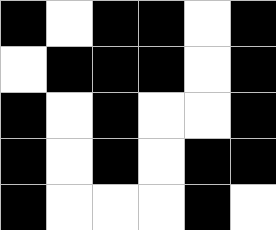[["black", "white", "black", "black", "white", "black"], ["white", "black", "black", "black", "white", "black"], ["black", "white", "black", "white", "white", "black"], ["black", "white", "black", "white", "black", "black"], ["black", "white", "white", "white", "black", "white"]]